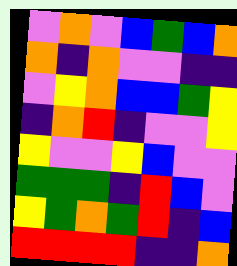[["violet", "orange", "violet", "blue", "green", "blue", "orange"], ["orange", "indigo", "orange", "violet", "violet", "indigo", "indigo"], ["violet", "yellow", "orange", "blue", "blue", "green", "yellow"], ["indigo", "orange", "red", "indigo", "violet", "violet", "yellow"], ["yellow", "violet", "violet", "yellow", "blue", "violet", "violet"], ["green", "green", "green", "indigo", "red", "blue", "violet"], ["yellow", "green", "orange", "green", "red", "indigo", "blue"], ["red", "red", "red", "red", "indigo", "indigo", "orange"]]